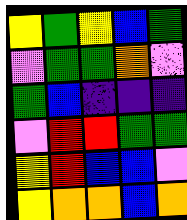[["yellow", "green", "yellow", "blue", "green"], ["violet", "green", "green", "orange", "violet"], ["green", "blue", "indigo", "indigo", "indigo"], ["violet", "red", "red", "green", "green"], ["yellow", "red", "blue", "blue", "violet"], ["yellow", "orange", "orange", "blue", "orange"]]